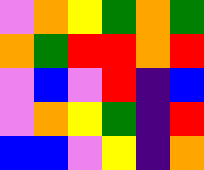[["violet", "orange", "yellow", "green", "orange", "green"], ["orange", "green", "red", "red", "orange", "red"], ["violet", "blue", "violet", "red", "indigo", "blue"], ["violet", "orange", "yellow", "green", "indigo", "red"], ["blue", "blue", "violet", "yellow", "indigo", "orange"]]